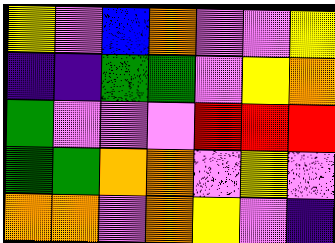[["yellow", "violet", "blue", "orange", "violet", "violet", "yellow"], ["indigo", "indigo", "green", "green", "violet", "yellow", "orange"], ["green", "violet", "violet", "violet", "red", "red", "red"], ["green", "green", "orange", "orange", "violet", "yellow", "violet"], ["orange", "orange", "violet", "orange", "yellow", "violet", "indigo"]]